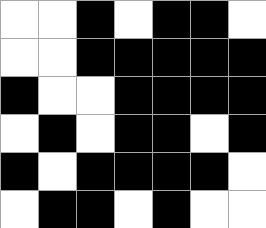[["white", "white", "black", "white", "black", "black", "white"], ["white", "white", "black", "black", "black", "black", "black"], ["black", "white", "white", "black", "black", "black", "black"], ["white", "black", "white", "black", "black", "white", "black"], ["black", "white", "black", "black", "black", "black", "white"], ["white", "black", "black", "white", "black", "white", "white"]]